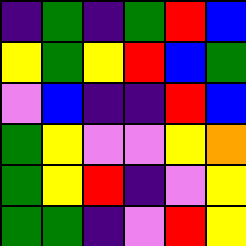[["indigo", "green", "indigo", "green", "red", "blue"], ["yellow", "green", "yellow", "red", "blue", "green"], ["violet", "blue", "indigo", "indigo", "red", "blue"], ["green", "yellow", "violet", "violet", "yellow", "orange"], ["green", "yellow", "red", "indigo", "violet", "yellow"], ["green", "green", "indigo", "violet", "red", "yellow"]]